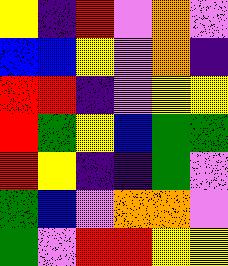[["yellow", "indigo", "red", "violet", "orange", "violet"], ["blue", "blue", "yellow", "violet", "orange", "indigo"], ["red", "red", "indigo", "violet", "yellow", "yellow"], ["red", "green", "yellow", "blue", "green", "green"], ["red", "yellow", "indigo", "indigo", "green", "violet"], ["green", "blue", "violet", "orange", "orange", "violet"], ["green", "violet", "red", "red", "yellow", "yellow"]]